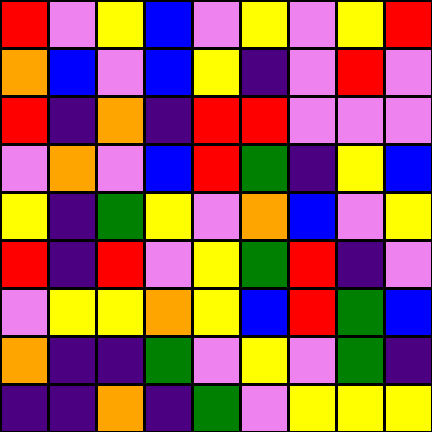[["red", "violet", "yellow", "blue", "violet", "yellow", "violet", "yellow", "red"], ["orange", "blue", "violet", "blue", "yellow", "indigo", "violet", "red", "violet"], ["red", "indigo", "orange", "indigo", "red", "red", "violet", "violet", "violet"], ["violet", "orange", "violet", "blue", "red", "green", "indigo", "yellow", "blue"], ["yellow", "indigo", "green", "yellow", "violet", "orange", "blue", "violet", "yellow"], ["red", "indigo", "red", "violet", "yellow", "green", "red", "indigo", "violet"], ["violet", "yellow", "yellow", "orange", "yellow", "blue", "red", "green", "blue"], ["orange", "indigo", "indigo", "green", "violet", "yellow", "violet", "green", "indigo"], ["indigo", "indigo", "orange", "indigo", "green", "violet", "yellow", "yellow", "yellow"]]